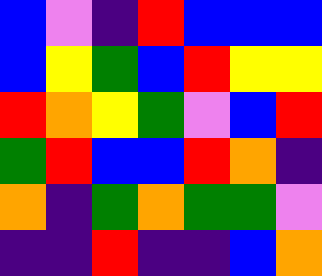[["blue", "violet", "indigo", "red", "blue", "blue", "blue"], ["blue", "yellow", "green", "blue", "red", "yellow", "yellow"], ["red", "orange", "yellow", "green", "violet", "blue", "red"], ["green", "red", "blue", "blue", "red", "orange", "indigo"], ["orange", "indigo", "green", "orange", "green", "green", "violet"], ["indigo", "indigo", "red", "indigo", "indigo", "blue", "orange"]]